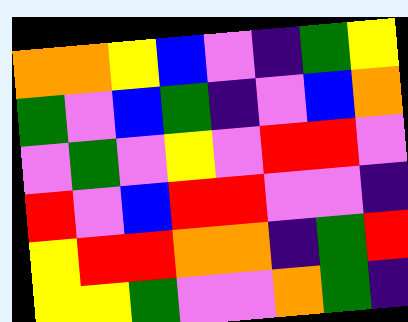[["orange", "orange", "yellow", "blue", "violet", "indigo", "green", "yellow"], ["green", "violet", "blue", "green", "indigo", "violet", "blue", "orange"], ["violet", "green", "violet", "yellow", "violet", "red", "red", "violet"], ["red", "violet", "blue", "red", "red", "violet", "violet", "indigo"], ["yellow", "red", "red", "orange", "orange", "indigo", "green", "red"], ["yellow", "yellow", "green", "violet", "violet", "orange", "green", "indigo"]]